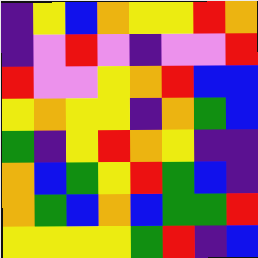[["indigo", "yellow", "blue", "orange", "yellow", "yellow", "red", "orange"], ["indigo", "violet", "red", "violet", "indigo", "violet", "violet", "red"], ["red", "violet", "violet", "yellow", "orange", "red", "blue", "blue"], ["yellow", "orange", "yellow", "yellow", "indigo", "orange", "green", "blue"], ["green", "indigo", "yellow", "red", "orange", "yellow", "indigo", "indigo"], ["orange", "blue", "green", "yellow", "red", "green", "blue", "indigo"], ["orange", "green", "blue", "orange", "blue", "green", "green", "red"], ["yellow", "yellow", "yellow", "yellow", "green", "red", "indigo", "blue"]]